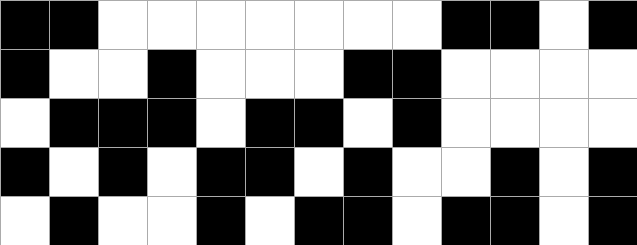[["black", "black", "white", "white", "white", "white", "white", "white", "white", "black", "black", "white", "black"], ["black", "white", "white", "black", "white", "white", "white", "black", "black", "white", "white", "white", "white"], ["white", "black", "black", "black", "white", "black", "black", "white", "black", "white", "white", "white", "white"], ["black", "white", "black", "white", "black", "black", "white", "black", "white", "white", "black", "white", "black"], ["white", "black", "white", "white", "black", "white", "black", "black", "white", "black", "black", "white", "black"]]